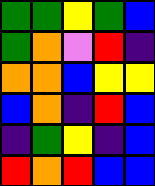[["green", "green", "yellow", "green", "blue"], ["green", "orange", "violet", "red", "indigo"], ["orange", "orange", "blue", "yellow", "yellow"], ["blue", "orange", "indigo", "red", "blue"], ["indigo", "green", "yellow", "indigo", "blue"], ["red", "orange", "red", "blue", "blue"]]